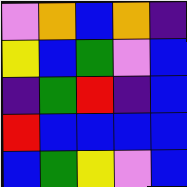[["violet", "orange", "blue", "orange", "indigo"], ["yellow", "blue", "green", "violet", "blue"], ["indigo", "green", "red", "indigo", "blue"], ["red", "blue", "blue", "blue", "blue"], ["blue", "green", "yellow", "violet", "blue"]]